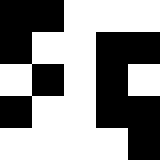[["black", "black", "white", "white", "white"], ["black", "white", "white", "black", "black"], ["white", "black", "white", "black", "white"], ["black", "white", "white", "black", "black"], ["white", "white", "white", "white", "black"]]